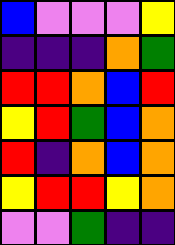[["blue", "violet", "violet", "violet", "yellow"], ["indigo", "indigo", "indigo", "orange", "green"], ["red", "red", "orange", "blue", "red"], ["yellow", "red", "green", "blue", "orange"], ["red", "indigo", "orange", "blue", "orange"], ["yellow", "red", "red", "yellow", "orange"], ["violet", "violet", "green", "indigo", "indigo"]]